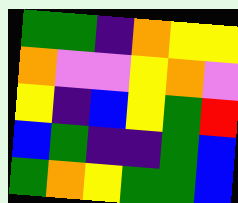[["green", "green", "indigo", "orange", "yellow", "yellow"], ["orange", "violet", "violet", "yellow", "orange", "violet"], ["yellow", "indigo", "blue", "yellow", "green", "red"], ["blue", "green", "indigo", "indigo", "green", "blue"], ["green", "orange", "yellow", "green", "green", "blue"]]